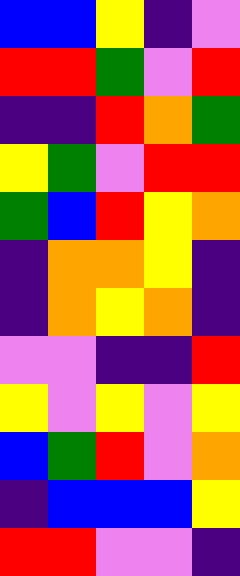[["blue", "blue", "yellow", "indigo", "violet"], ["red", "red", "green", "violet", "red"], ["indigo", "indigo", "red", "orange", "green"], ["yellow", "green", "violet", "red", "red"], ["green", "blue", "red", "yellow", "orange"], ["indigo", "orange", "orange", "yellow", "indigo"], ["indigo", "orange", "yellow", "orange", "indigo"], ["violet", "violet", "indigo", "indigo", "red"], ["yellow", "violet", "yellow", "violet", "yellow"], ["blue", "green", "red", "violet", "orange"], ["indigo", "blue", "blue", "blue", "yellow"], ["red", "red", "violet", "violet", "indigo"]]